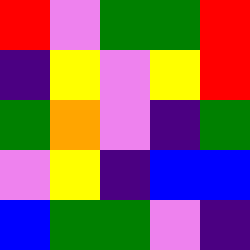[["red", "violet", "green", "green", "red"], ["indigo", "yellow", "violet", "yellow", "red"], ["green", "orange", "violet", "indigo", "green"], ["violet", "yellow", "indigo", "blue", "blue"], ["blue", "green", "green", "violet", "indigo"]]